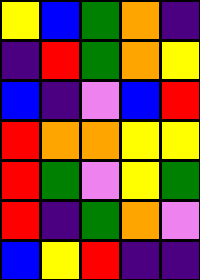[["yellow", "blue", "green", "orange", "indigo"], ["indigo", "red", "green", "orange", "yellow"], ["blue", "indigo", "violet", "blue", "red"], ["red", "orange", "orange", "yellow", "yellow"], ["red", "green", "violet", "yellow", "green"], ["red", "indigo", "green", "orange", "violet"], ["blue", "yellow", "red", "indigo", "indigo"]]